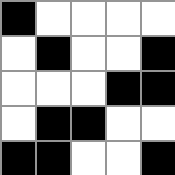[["black", "white", "white", "white", "white"], ["white", "black", "white", "white", "black"], ["white", "white", "white", "black", "black"], ["white", "black", "black", "white", "white"], ["black", "black", "white", "white", "black"]]